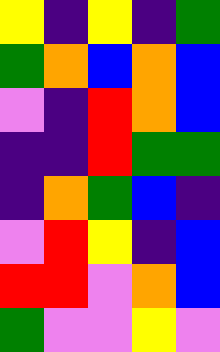[["yellow", "indigo", "yellow", "indigo", "green"], ["green", "orange", "blue", "orange", "blue"], ["violet", "indigo", "red", "orange", "blue"], ["indigo", "indigo", "red", "green", "green"], ["indigo", "orange", "green", "blue", "indigo"], ["violet", "red", "yellow", "indigo", "blue"], ["red", "red", "violet", "orange", "blue"], ["green", "violet", "violet", "yellow", "violet"]]